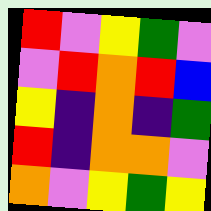[["red", "violet", "yellow", "green", "violet"], ["violet", "red", "orange", "red", "blue"], ["yellow", "indigo", "orange", "indigo", "green"], ["red", "indigo", "orange", "orange", "violet"], ["orange", "violet", "yellow", "green", "yellow"]]